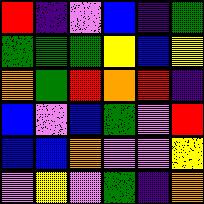[["red", "indigo", "violet", "blue", "indigo", "green"], ["green", "green", "green", "yellow", "blue", "yellow"], ["orange", "green", "red", "orange", "red", "indigo"], ["blue", "violet", "blue", "green", "violet", "red"], ["blue", "blue", "orange", "violet", "violet", "yellow"], ["violet", "yellow", "violet", "green", "indigo", "orange"]]